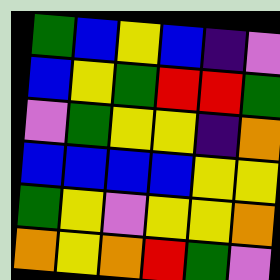[["green", "blue", "yellow", "blue", "indigo", "violet"], ["blue", "yellow", "green", "red", "red", "green"], ["violet", "green", "yellow", "yellow", "indigo", "orange"], ["blue", "blue", "blue", "blue", "yellow", "yellow"], ["green", "yellow", "violet", "yellow", "yellow", "orange"], ["orange", "yellow", "orange", "red", "green", "violet"]]